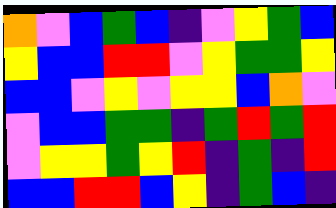[["orange", "violet", "blue", "green", "blue", "indigo", "violet", "yellow", "green", "blue"], ["yellow", "blue", "blue", "red", "red", "violet", "yellow", "green", "green", "yellow"], ["blue", "blue", "violet", "yellow", "violet", "yellow", "yellow", "blue", "orange", "violet"], ["violet", "blue", "blue", "green", "green", "indigo", "green", "red", "green", "red"], ["violet", "yellow", "yellow", "green", "yellow", "red", "indigo", "green", "indigo", "red"], ["blue", "blue", "red", "red", "blue", "yellow", "indigo", "green", "blue", "indigo"]]